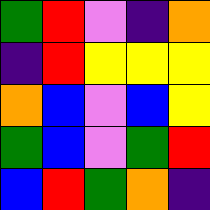[["green", "red", "violet", "indigo", "orange"], ["indigo", "red", "yellow", "yellow", "yellow"], ["orange", "blue", "violet", "blue", "yellow"], ["green", "blue", "violet", "green", "red"], ["blue", "red", "green", "orange", "indigo"]]